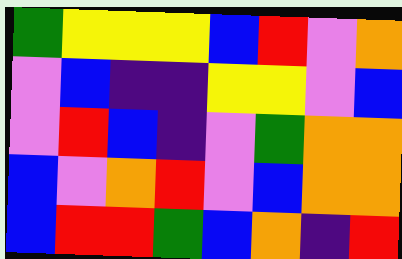[["green", "yellow", "yellow", "yellow", "blue", "red", "violet", "orange"], ["violet", "blue", "indigo", "indigo", "yellow", "yellow", "violet", "blue"], ["violet", "red", "blue", "indigo", "violet", "green", "orange", "orange"], ["blue", "violet", "orange", "red", "violet", "blue", "orange", "orange"], ["blue", "red", "red", "green", "blue", "orange", "indigo", "red"]]